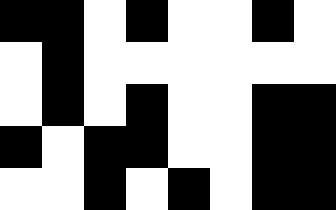[["black", "black", "white", "black", "white", "white", "black", "white"], ["white", "black", "white", "white", "white", "white", "white", "white"], ["white", "black", "white", "black", "white", "white", "black", "black"], ["black", "white", "black", "black", "white", "white", "black", "black"], ["white", "white", "black", "white", "black", "white", "black", "black"]]